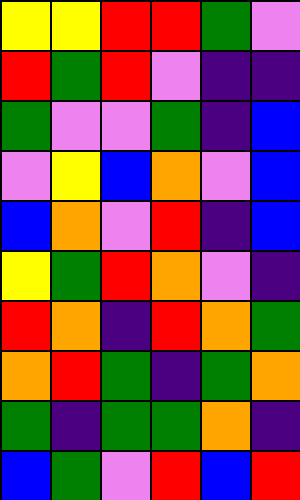[["yellow", "yellow", "red", "red", "green", "violet"], ["red", "green", "red", "violet", "indigo", "indigo"], ["green", "violet", "violet", "green", "indigo", "blue"], ["violet", "yellow", "blue", "orange", "violet", "blue"], ["blue", "orange", "violet", "red", "indigo", "blue"], ["yellow", "green", "red", "orange", "violet", "indigo"], ["red", "orange", "indigo", "red", "orange", "green"], ["orange", "red", "green", "indigo", "green", "orange"], ["green", "indigo", "green", "green", "orange", "indigo"], ["blue", "green", "violet", "red", "blue", "red"]]